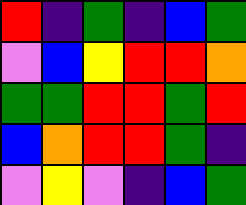[["red", "indigo", "green", "indigo", "blue", "green"], ["violet", "blue", "yellow", "red", "red", "orange"], ["green", "green", "red", "red", "green", "red"], ["blue", "orange", "red", "red", "green", "indigo"], ["violet", "yellow", "violet", "indigo", "blue", "green"]]